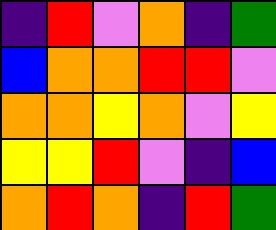[["indigo", "red", "violet", "orange", "indigo", "green"], ["blue", "orange", "orange", "red", "red", "violet"], ["orange", "orange", "yellow", "orange", "violet", "yellow"], ["yellow", "yellow", "red", "violet", "indigo", "blue"], ["orange", "red", "orange", "indigo", "red", "green"]]